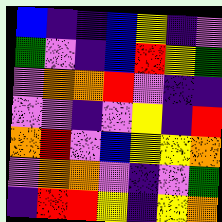[["blue", "indigo", "indigo", "blue", "yellow", "indigo", "violet"], ["green", "violet", "indigo", "blue", "red", "yellow", "green"], ["violet", "orange", "orange", "red", "violet", "indigo", "indigo"], ["violet", "violet", "indigo", "violet", "yellow", "indigo", "red"], ["orange", "red", "violet", "blue", "yellow", "yellow", "orange"], ["violet", "orange", "orange", "violet", "indigo", "violet", "green"], ["indigo", "red", "red", "yellow", "indigo", "yellow", "orange"]]